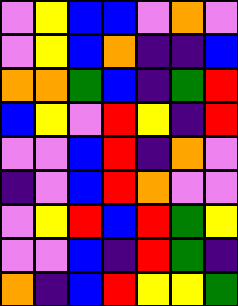[["violet", "yellow", "blue", "blue", "violet", "orange", "violet"], ["violet", "yellow", "blue", "orange", "indigo", "indigo", "blue"], ["orange", "orange", "green", "blue", "indigo", "green", "red"], ["blue", "yellow", "violet", "red", "yellow", "indigo", "red"], ["violet", "violet", "blue", "red", "indigo", "orange", "violet"], ["indigo", "violet", "blue", "red", "orange", "violet", "violet"], ["violet", "yellow", "red", "blue", "red", "green", "yellow"], ["violet", "violet", "blue", "indigo", "red", "green", "indigo"], ["orange", "indigo", "blue", "red", "yellow", "yellow", "green"]]